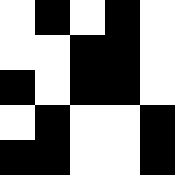[["white", "black", "white", "black", "white"], ["white", "white", "black", "black", "white"], ["black", "white", "black", "black", "white"], ["white", "black", "white", "white", "black"], ["black", "black", "white", "white", "black"]]